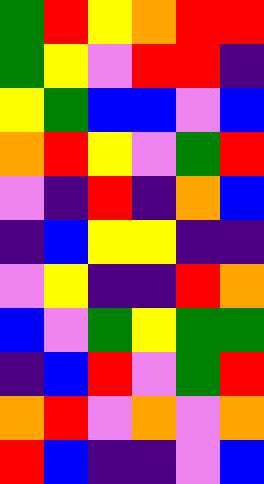[["green", "red", "yellow", "orange", "red", "red"], ["green", "yellow", "violet", "red", "red", "indigo"], ["yellow", "green", "blue", "blue", "violet", "blue"], ["orange", "red", "yellow", "violet", "green", "red"], ["violet", "indigo", "red", "indigo", "orange", "blue"], ["indigo", "blue", "yellow", "yellow", "indigo", "indigo"], ["violet", "yellow", "indigo", "indigo", "red", "orange"], ["blue", "violet", "green", "yellow", "green", "green"], ["indigo", "blue", "red", "violet", "green", "red"], ["orange", "red", "violet", "orange", "violet", "orange"], ["red", "blue", "indigo", "indigo", "violet", "blue"]]